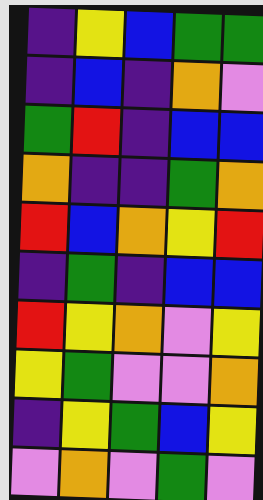[["indigo", "yellow", "blue", "green", "green"], ["indigo", "blue", "indigo", "orange", "violet"], ["green", "red", "indigo", "blue", "blue"], ["orange", "indigo", "indigo", "green", "orange"], ["red", "blue", "orange", "yellow", "red"], ["indigo", "green", "indigo", "blue", "blue"], ["red", "yellow", "orange", "violet", "yellow"], ["yellow", "green", "violet", "violet", "orange"], ["indigo", "yellow", "green", "blue", "yellow"], ["violet", "orange", "violet", "green", "violet"]]